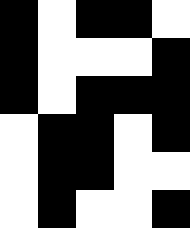[["black", "white", "black", "black", "white"], ["black", "white", "white", "white", "black"], ["black", "white", "black", "black", "black"], ["white", "black", "black", "white", "black"], ["white", "black", "black", "white", "white"], ["white", "black", "white", "white", "black"]]